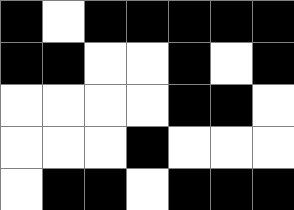[["black", "white", "black", "black", "black", "black", "black"], ["black", "black", "white", "white", "black", "white", "black"], ["white", "white", "white", "white", "black", "black", "white"], ["white", "white", "white", "black", "white", "white", "white"], ["white", "black", "black", "white", "black", "black", "black"]]